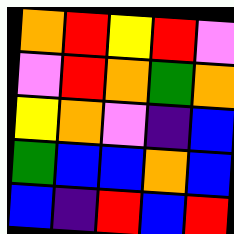[["orange", "red", "yellow", "red", "violet"], ["violet", "red", "orange", "green", "orange"], ["yellow", "orange", "violet", "indigo", "blue"], ["green", "blue", "blue", "orange", "blue"], ["blue", "indigo", "red", "blue", "red"]]